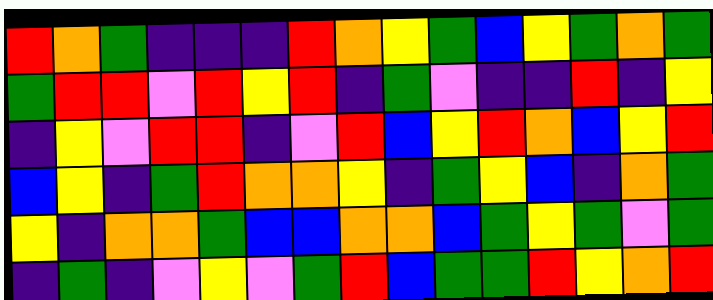[["red", "orange", "green", "indigo", "indigo", "indigo", "red", "orange", "yellow", "green", "blue", "yellow", "green", "orange", "green"], ["green", "red", "red", "violet", "red", "yellow", "red", "indigo", "green", "violet", "indigo", "indigo", "red", "indigo", "yellow"], ["indigo", "yellow", "violet", "red", "red", "indigo", "violet", "red", "blue", "yellow", "red", "orange", "blue", "yellow", "red"], ["blue", "yellow", "indigo", "green", "red", "orange", "orange", "yellow", "indigo", "green", "yellow", "blue", "indigo", "orange", "green"], ["yellow", "indigo", "orange", "orange", "green", "blue", "blue", "orange", "orange", "blue", "green", "yellow", "green", "violet", "green"], ["indigo", "green", "indigo", "violet", "yellow", "violet", "green", "red", "blue", "green", "green", "red", "yellow", "orange", "red"]]